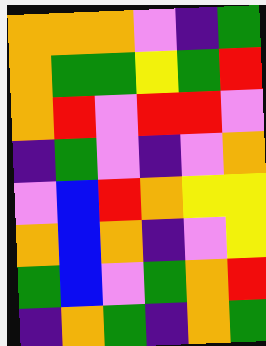[["orange", "orange", "orange", "violet", "indigo", "green"], ["orange", "green", "green", "yellow", "green", "red"], ["orange", "red", "violet", "red", "red", "violet"], ["indigo", "green", "violet", "indigo", "violet", "orange"], ["violet", "blue", "red", "orange", "yellow", "yellow"], ["orange", "blue", "orange", "indigo", "violet", "yellow"], ["green", "blue", "violet", "green", "orange", "red"], ["indigo", "orange", "green", "indigo", "orange", "green"]]